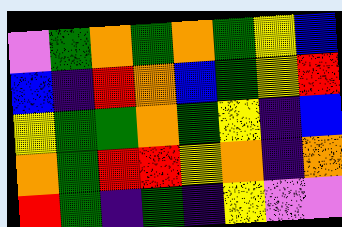[["violet", "green", "orange", "green", "orange", "green", "yellow", "blue"], ["blue", "indigo", "red", "orange", "blue", "green", "yellow", "red"], ["yellow", "green", "green", "orange", "green", "yellow", "indigo", "blue"], ["orange", "green", "red", "red", "yellow", "orange", "indigo", "orange"], ["red", "green", "indigo", "green", "indigo", "yellow", "violet", "violet"]]